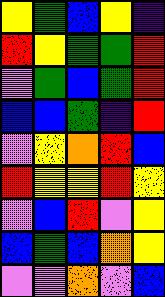[["yellow", "green", "blue", "yellow", "indigo"], ["red", "yellow", "green", "green", "red"], ["violet", "green", "blue", "green", "red"], ["blue", "blue", "green", "indigo", "red"], ["violet", "yellow", "orange", "red", "blue"], ["red", "yellow", "yellow", "red", "yellow"], ["violet", "blue", "red", "violet", "yellow"], ["blue", "green", "blue", "orange", "yellow"], ["violet", "violet", "orange", "violet", "blue"]]